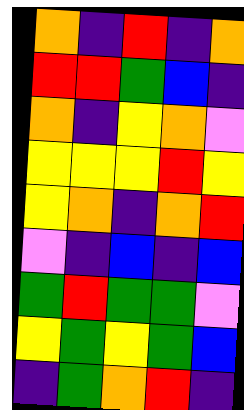[["orange", "indigo", "red", "indigo", "orange"], ["red", "red", "green", "blue", "indigo"], ["orange", "indigo", "yellow", "orange", "violet"], ["yellow", "yellow", "yellow", "red", "yellow"], ["yellow", "orange", "indigo", "orange", "red"], ["violet", "indigo", "blue", "indigo", "blue"], ["green", "red", "green", "green", "violet"], ["yellow", "green", "yellow", "green", "blue"], ["indigo", "green", "orange", "red", "indigo"]]